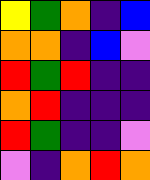[["yellow", "green", "orange", "indigo", "blue"], ["orange", "orange", "indigo", "blue", "violet"], ["red", "green", "red", "indigo", "indigo"], ["orange", "red", "indigo", "indigo", "indigo"], ["red", "green", "indigo", "indigo", "violet"], ["violet", "indigo", "orange", "red", "orange"]]